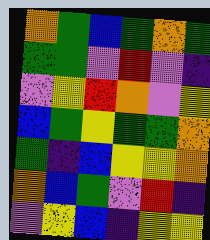[["orange", "green", "blue", "green", "orange", "green"], ["green", "green", "violet", "red", "violet", "indigo"], ["violet", "yellow", "red", "orange", "violet", "yellow"], ["blue", "green", "yellow", "green", "green", "orange"], ["green", "indigo", "blue", "yellow", "yellow", "orange"], ["orange", "blue", "green", "violet", "red", "indigo"], ["violet", "yellow", "blue", "indigo", "yellow", "yellow"]]